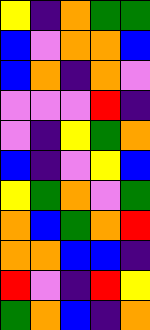[["yellow", "indigo", "orange", "green", "green"], ["blue", "violet", "orange", "orange", "blue"], ["blue", "orange", "indigo", "orange", "violet"], ["violet", "violet", "violet", "red", "indigo"], ["violet", "indigo", "yellow", "green", "orange"], ["blue", "indigo", "violet", "yellow", "blue"], ["yellow", "green", "orange", "violet", "green"], ["orange", "blue", "green", "orange", "red"], ["orange", "orange", "blue", "blue", "indigo"], ["red", "violet", "indigo", "red", "yellow"], ["green", "orange", "blue", "indigo", "orange"]]